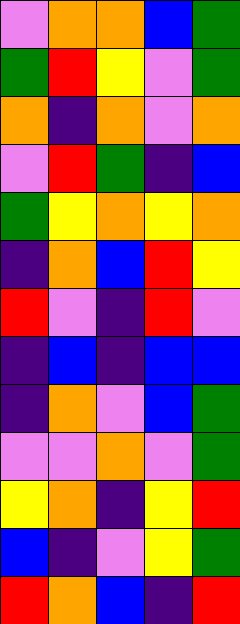[["violet", "orange", "orange", "blue", "green"], ["green", "red", "yellow", "violet", "green"], ["orange", "indigo", "orange", "violet", "orange"], ["violet", "red", "green", "indigo", "blue"], ["green", "yellow", "orange", "yellow", "orange"], ["indigo", "orange", "blue", "red", "yellow"], ["red", "violet", "indigo", "red", "violet"], ["indigo", "blue", "indigo", "blue", "blue"], ["indigo", "orange", "violet", "blue", "green"], ["violet", "violet", "orange", "violet", "green"], ["yellow", "orange", "indigo", "yellow", "red"], ["blue", "indigo", "violet", "yellow", "green"], ["red", "orange", "blue", "indigo", "red"]]